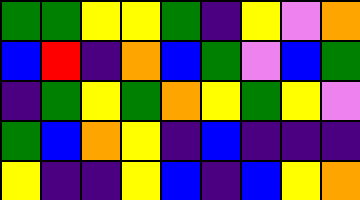[["green", "green", "yellow", "yellow", "green", "indigo", "yellow", "violet", "orange"], ["blue", "red", "indigo", "orange", "blue", "green", "violet", "blue", "green"], ["indigo", "green", "yellow", "green", "orange", "yellow", "green", "yellow", "violet"], ["green", "blue", "orange", "yellow", "indigo", "blue", "indigo", "indigo", "indigo"], ["yellow", "indigo", "indigo", "yellow", "blue", "indigo", "blue", "yellow", "orange"]]